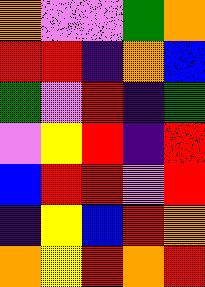[["orange", "violet", "violet", "green", "orange"], ["red", "red", "indigo", "orange", "blue"], ["green", "violet", "red", "indigo", "green"], ["violet", "yellow", "red", "indigo", "red"], ["blue", "red", "red", "violet", "red"], ["indigo", "yellow", "blue", "red", "orange"], ["orange", "yellow", "red", "orange", "red"]]